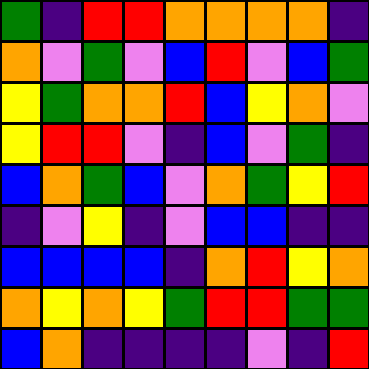[["green", "indigo", "red", "red", "orange", "orange", "orange", "orange", "indigo"], ["orange", "violet", "green", "violet", "blue", "red", "violet", "blue", "green"], ["yellow", "green", "orange", "orange", "red", "blue", "yellow", "orange", "violet"], ["yellow", "red", "red", "violet", "indigo", "blue", "violet", "green", "indigo"], ["blue", "orange", "green", "blue", "violet", "orange", "green", "yellow", "red"], ["indigo", "violet", "yellow", "indigo", "violet", "blue", "blue", "indigo", "indigo"], ["blue", "blue", "blue", "blue", "indigo", "orange", "red", "yellow", "orange"], ["orange", "yellow", "orange", "yellow", "green", "red", "red", "green", "green"], ["blue", "orange", "indigo", "indigo", "indigo", "indigo", "violet", "indigo", "red"]]